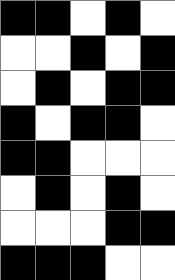[["black", "black", "white", "black", "white"], ["white", "white", "black", "white", "black"], ["white", "black", "white", "black", "black"], ["black", "white", "black", "black", "white"], ["black", "black", "white", "white", "white"], ["white", "black", "white", "black", "white"], ["white", "white", "white", "black", "black"], ["black", "black", "black", "white", "white"]]